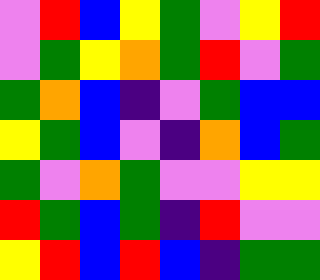[["violet", "red", "blue", "yellow", "green", "violet", "yellow", "red"], ["violet", "green", "yellow", "orange", "green", "red", "violet", "green"], ["green", "orange", "blue", "indigo", "violet", "green", "blue", "blue"], ["yellow", "green", "blue", "violet", "indigo", "orange", "blue", "green"], ["green", "violet", "orange", "green", "violet", "violet", "yellow", "yellow"], ["red", "green", "blue", "green", "indigo", "red", "violet", "violet"], ["yellow", "red", "blue", "red", "blue", "indigo", "green", "green"]]